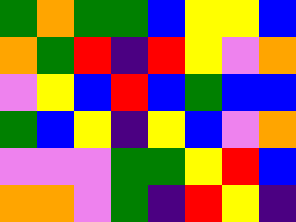[["green", "orange", "green", "green", "blue", "yellow", "yellow", "blue"], ["orange", "green", "red", "indigo", "red", "yellow", "violet", "orange"], ["violet", "yellow", "blue", "red", "blue", "green", "blue", "blue"], ["green", "blue", "yellow", "indigo", "yellow", "blue", "violet", "orange"], ["violet", "violet", "violet", "green", "green", "yellow", "red", "blue"], ["orange", "orange", "violet", "green", "indigo", "red", "yellow", "indigo"]]